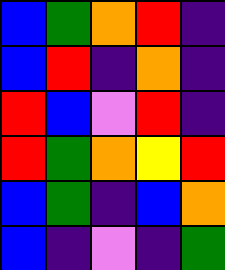[["blue", "green", "orange", "red", "indigo"], ["blue", "red", "indigo", "orange", "indigo"], ["red", "blue", "violet", "red", "indigo"], ["red", "green", "orange", "yellow", "red"], ["blue", "green", "indigo", "blue", "orange"], ["blue", "indigo", "violet", "indigo", "green"]]